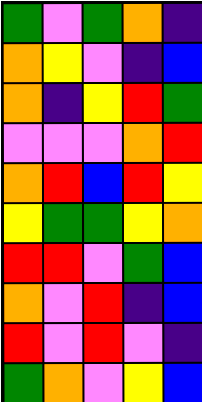[["green", "violet", "green", "orange", "indigo"], ["orange", "yellow", "violet", "indigo", "blue"], ["orange", "indigo", "yellow", "red", "green"], ["violet", "violet", "violet", "orange", "red"], ["orange", "red", "blue", "red", "yellow"], ["yellow", "green", "green", "yellow", "orange"], ["red", "red", "violet", "green", "blue"], ["orange", "violet", "red", "indigo", "blue"], ["red", "violet", "red", "violet", "indigo"], ["green", "orange", "violet", "yellow", "blue"]]